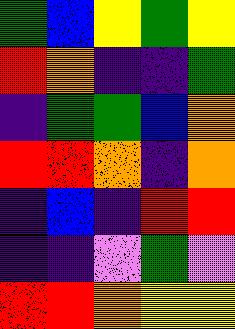[["green", "blue", "yellow", "green", "yellow"], ["red", "orange", "indigo", "indigo", "green"], ["indigo", "green", "green", "blue", "orange"], ["red", "red", "orange", "indigo", "orange"], ["indigo", "blue", "indigo", "red", "red"], ["indigo", "indigo", "violet", "green", "violet"], ["red", "red", "orange", "yellow", "yellow"]]